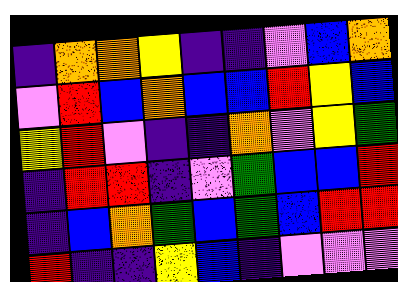[["indigo", "orange", "orange", "yellow", "indigo", "indigo", "violet", "blue", "orange"], ["violet", "red", "blue", "orange", "blue", "blue", "red", "yellow", "blue"], ["yellow", "red", "violet", "indigo", "indigo", "orange", "violet", "yellow", "green"], ["indigo", "red", "red", "indigo", "violet", "green", "blue", "blue", "red"], ["indigo", "blue", "orange", "green", "blue", "green", "blue", "red", "red"], ["red", "indigo", "indigo", "yellow", "blue", "indigo", "violet", "violet", "violet"]]